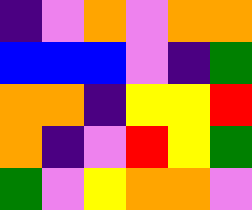[["indigo", "violet", "orange", "violet", "orange", "orange"], ["blue", "blue", "blue", "violet", "indigo", "green"], ["orange", "orange", "indigo", "yellow", "yellow", "red"], ["orange", "indigo", "violet", "red", "yellow", "green"], ["green", "violet", "yellow", "orange", "orange", "violet"]]